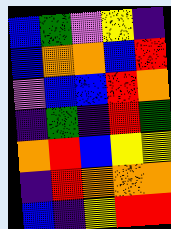[["blue", "green", "violet", "yellow", "indigo"], ["blue", "orange", "orange", "blue", "red"], ["violet", "blue", "blue", "red", "orange"], ["indigo", "green", "indigo", "red", "green"], ["orange", "red", "blue", "yellow", "yellow"], ["indigo", "red", "orange", "orange", "orange"], ["blue", "indigo", "yellow", "red", "red"]]